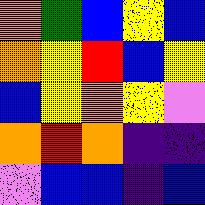[["orange", "green", "blue", "yellow", "blue"], ["orange", "yellow", "red", "blue", "yellow"], ["blue", "yellow", "orange", "yellow", "violet"], ["orange", "red", "orange", "indigo", "indigo"], ["violet", "blue", "blue", "indigo", "blue"]]